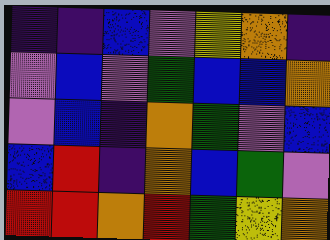[["indigo", "indigo", "blue", "violet", "yellow", "orange", "indigo"], ["violet", "blue", "violet", "green", "blue", "blue", "orange"], ["violet", "blue", "indigo", "orange", "green", "violet", "blue"], ["blue", "red", "indigo", "orange", "blue", "green", "violet"], ["red", "red", "orange", "red", "green", "yellow", "orange"]]